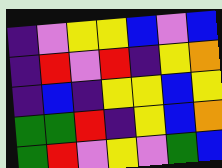[["indigo", "violet", "yellow", "yellow", "blue", "violet", "blue"], ["indigo", "red", "violet", "red", "indigo", "yellow", "orange"], ["indigo", "blue", "indigo", "yellow", "yellow", "blue", "yellow"], ["green", "green", "red", "indigo", "yellow", "blue", "orange"], ["green", "red", "violet", "yellow", "violet", "green", "blue"]]